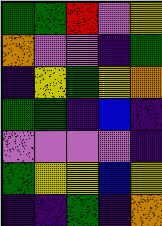[["green", "green", "red", "violet", "yellow"], ["orange", "violet", "violet", "indigo", "green"], ["indigo", "yellow", "green", "yellow", "orange"], ["green", "green", "indigo", "blue", "indigo"], ["violet", "violet", "violet", "violet", "indigo"], ["green", "yellow", "yellow", "blue", "yellow"], ["indigo", "indigo", "green", "indigo", "orange"]]